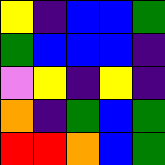[["yellow", "indigo", "blue", "blue", "green"], ["green", "blue", "blue", "blue", "indigo"], ["violet", "yellow", "indigo", "yellow", "indigo"], ["orange", "indigo", "green", "blue", "green"], ["red", "red", "orange", "blue", "green"]]